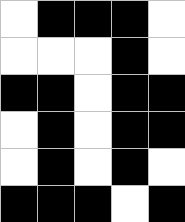[["white", "black", "black", "black", "white"], ["white", "white", "white", "black", "white"], ["black", "black", "white", "black", "black"], ["white", "black", "white", "black", "black"], ["white", "black", "white", "black", "white"], ["black", "black", "black", "white", "black"]]